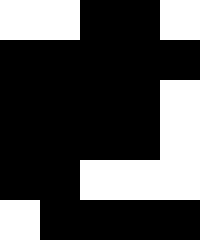[["white", "white", "black", "black", "white"], ["black", "black", "black", "black", "black"], ["black", "black", "black", "black", "white"], ["black", "black", "black", "black", "white"], ["black", "black", "white", "white", "white"], ["white", "black", "black", "black", "black"]]